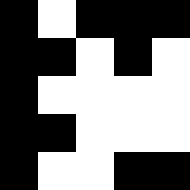[["black", "white", "black", "black", "black"], ["black", "black", "white", "black", "white"], ["black", "white", "white", "white", "white"], ["black", "black", "white", "white", "white"], ["black", "white", "white", "black", "black"]]